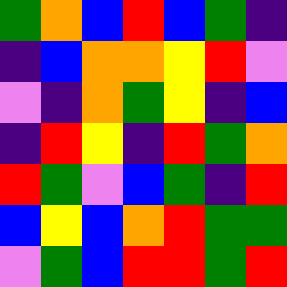[["green", "orange", "blue", "red", "blue", "green", "indigo"], ["indigo", "blue", "orange", "orange", "yellow", "red", "violet"], ["violet", "indigo", "orange", "green", "yellow", "indigo", "blue"], ["indigo", "red", "yellow", "indigo", "red", "green", "orange"], ["red", "green", "violet", "blue", "green", "indigo", "red"], ["blue", "yellow", "blue", "orange", "red", "green", "green"], ["violet", "green", "blue", "red", "red", "green", "red"]]